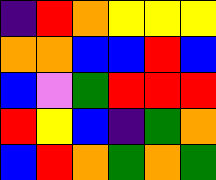[["indigo", "red", "orange", "yellow", "yellow", "yellow"], ["orange", "orange", "blue", "blue", "red", "blue"], ["blue", "violet", "green", "red", "red", "red"], ["red", "yellow", "blue", "indigo", "green", "orange"], ["blue", "red", "orange", "green", "orange", "green"]]